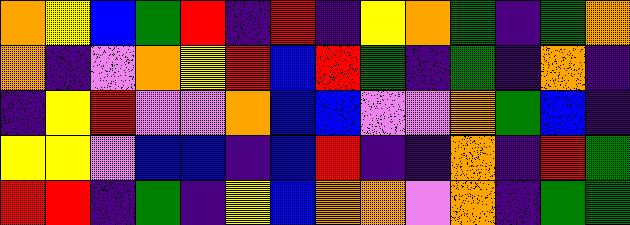[["orange", "yellow", "blue", "green", "red", "indigo", "red", "indigo", "yellow", "orange", "green", "indigo", "green", "orange"], ["orange", "indigo", "violet", "orange", "yellow", "red", "blue", "red", "green", "indigo", "green", "indigo", "orange", "indigo"], ["indigo", "yellow", "red", "violet", "violet", "orange", "blue", "blue", "violet", "violet", "orange", "green", "blue", "indigo"], ["yellow", "yellow", "violet", "blue", "blue", "indigo", "blue", "red", "indigo", "indigo", "orange", "indigo", "red", "green"], ["red", "red", "indigo", "green", "indigo", "yellow", "blue", "orange", "orange", "violet", "orange", "indigo", "green", "green"]]